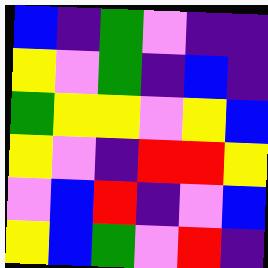[["blue", "indigo", "green", "violet", "indigo", "indigo"], ["yellow", "violet", "green", "indigo", "blue", "indigo"], ["green", "yellow", "yellow", "violet", "yellow", "blue"], ["yellow", "violet", "indigo", "red", "red", "yellow"], ["violet", "blue", "red", "indigo", "violet", "blue"], ["yellow", "blue", "green", "violet", "red", "indigo"]]